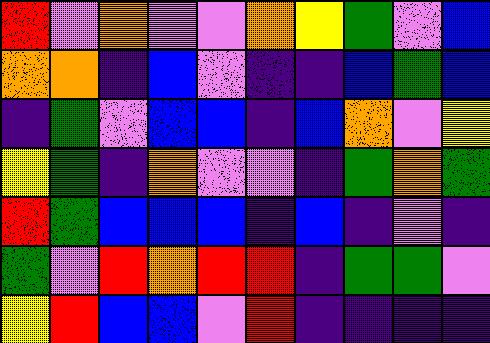[["red", "violet", "orange", "violet", "violet", "orange", "yellow", "green", "violet", "blue"], ["orange", "orange", "indigo", "blue", "violet", "indigo", "indigo", "blue", "green", "blue"], ["indigo", "green", "violet", "blue", "blue", "indigo", "blue", "orange", "violet", "yellow"], ["yellow", "green", "indigo", "orange", "violet", "violet", "indigo", "green", "orange", "green"], ["red", "green", "blue", "blue", "blue", "indigo", "blue", "indigo", "violet", "indigo"], ["green", "violet", "red", "orange", "red", "red", "indigo", "green", "green", "violet"], ["yellow", "red", "blue", "blue", "violet", "red", "indigo", "indigo", "indigo", "indigo"]]